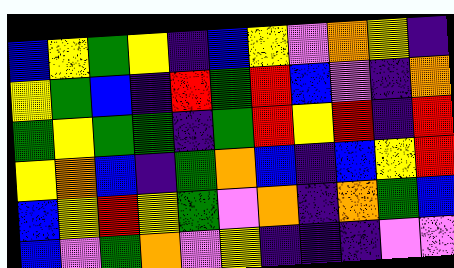[["blue", "yellow", "green", "yellow", "indigo", "blue", "yellow", "violet", "orange", "yellow", "indigo"], ["yellow", "green", "blue", "indigo", "red", "green", "red", "blue", "violet", "indigo", "orange"], ["green", "yellow", "green", "green", "indigo", "green", "red", "yellow", "red", "indigo", "red"], ["yellow", "orange", "blue", "indigo", "green", "orange", "blue", "indigo", "blue", "yellow", "red"], ["blue", "yellow", "red", "yellow", "green", "violet", "orange", "indigo", "orange", "green", "blue"], ["blue", "violet", "green", "orange", "violet", "yellow", "indigo", "indigo", "indigo", "violet", "violet"]]